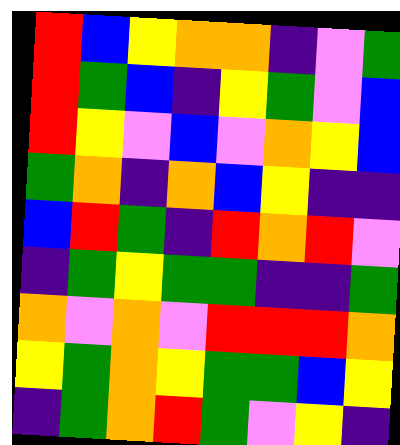[["red", "blue", "yellow", "orange", "orange", "indigo", "violet", "green"], ["red", "green", "blue", "indigo", "yellow", "green", "violet", "blue"], ["red", "yellow", "violet", "blue", "violet", "orange", "yellow", "blue"], ["green", "orange", "indigo", "orange", "blue", "yellow", "indigo", "indigo"], ["blue", "red", "green", "indigo", "red", "orange", "red", "violet"], ["indigo", "green", "yellow", "green", "green", "indigo", "indigo", "green"], ["orange", "violet", "orange", "violet", "red", "red", "red", "orange"], ["yellow", "green", "orange", "yellow", "green", "green", "blue", "yellow"], ["indigo", "green", "orange", "red", "green", "violet", "yellow", "indigo"]]